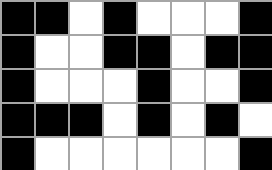[["black", "black", "white", "black", "white", "white", "white", "black"], ["black", "white", "white", "black", "black", "white", "black", "black"], ["black", "white", "white", "white", "black", "white", "white", "black"], ["black", "black", "black", "white", "black", "white", "black", "white"], ["black", "white", "white", "white", "white", "white", "white", "black"]]